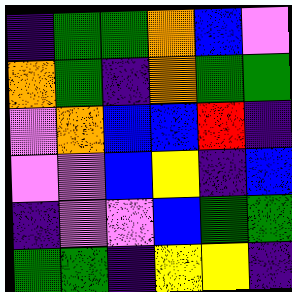[["indigo", "green", "green", "orange", "blue", "violet"], ["orange", "green", "indigo", "orange", "green", "green"], ["violet", "orange", "blue", "blue", "red", "indigo"], ["violet", "violet", "blue", "yellow", "indigo", "blue"], ["indigo", "violet", "violet", "blue", "green", "green"], ["green", "green", "indigo", "yellow", "yellow", "indigo"]]